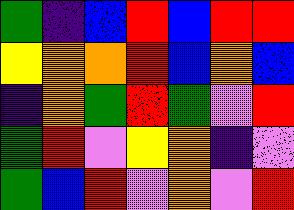[["green", "indigo", "blue", "red", "blue", "red", "red"], ["yellow", "orange", "orange", "red", "blue", "orange", "blue"], ["indigo", "orange", "green", "red", "green", "violet", "red"], ["green", "red", "violet", "yellow", "orange", "indigo", "violet"], ["green", "blue", "red", "violet", "orange", "violet", "red"]]